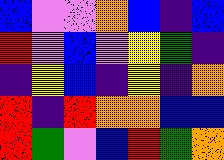[["blue", "violet", "violet", "orange", "blue", "indigo", "blue"], ["red", "violet", "blue", "violet", "yellow", "green", "indigo"], ["indigo", "yellow", "blue", "indigo", "yellow", "indigo", "orange"], ["red", "indigo", "red", "orange", "orange", "blue", "blue"], ["red", "green", "violet", "blue", "red", "green", "orange"]]